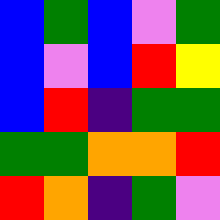[["blue", "green", "blue", "violet", "green"], ["blue", "violet", "blue", "red", "yellow"], ["blue", "red", "indigo", "green", "green"], ["green", "green", "orange", "orange", "red"], ["red", "orange", "indigo", "green", "violet"]]